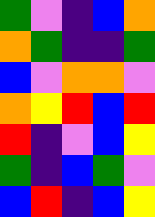[["green", "violet", "indigo", "blue", "orange"], ["orange", "green", "indigo", "indigo", "green"], ["blue", "violet", "orange", "orange", "violet"], ["orange", "yellow", "red", "blue", "red"], ["red", "indigo", "violet", "blue", "yellow"], ["green", "indigo", "blue", "green", "violet"], ["blue", "red", "indigo", "blue", "yellow"]]